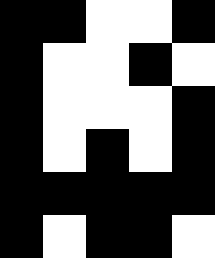[["black", "black", "white", "white", "black"], ["black", "white", "white", "black", "white"], ["black", "white", "white", "white", "black"], ["black", "white", "black", "white", "black"], ["black", "black", "black", "black", "black"], ["black", "white", "black", "black", "white"]]